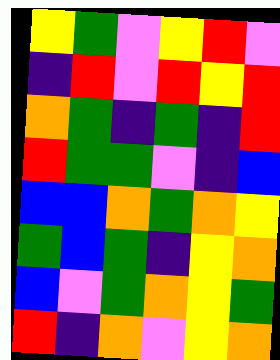[["yellow", "green", "violet", "yellow", "red", "violet"], ["indigo", "red", "violet", "red", "yellow", "red"], ["orange", "green", "indigo", "green", "indigo", "red"], ["red", "green", "green", "violet", "indigo", "blue"], ["blue", "blue", "orange", "green", "orange", "yellow"], ["green", "blue", "green", "indigo", "yellow", "orange"], ["blue", "violet", "green", "orange", "yellow", "green"], ["red", "indigo", "orange", "violet", "yellow", "orange"]]